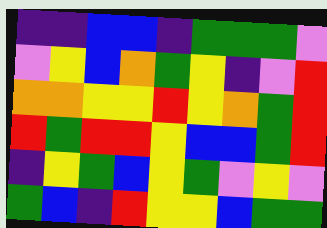[["indigo", "indigo", "blue", "blue", "indigo", "green", "green", "green", "violet"], ["violet", "yellow", "blue", "orange", "green", "yellow", "indigo", "violet", "red"], ["orange", "orange", "yellow", "yellow", "red", "yellow", "orange", "green", "red"], ["red", "green", "red", "red", "yellow", "blue", "blue", "green", "red"], ["indigo", "yellow", "green", "blue", "yellow", "green", "violet", "yellow", "violet"], ["green", "blue", "indigo", "red", "yellow", "yellow", "blue", "green", "green"]]